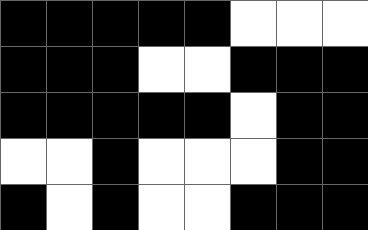[["black", "black", "black", "black", "black", "white", "white", "white"], ["black", "black", "black", "white", "white", "black", "black", "black"], ["black", "black", "black", "black", "black", "white", "black", "black"], ["white", "white", "black", "white", "white", "white", "black", "black"], ["black", "white", "black", "white", "white", "black", "black", "black"]]